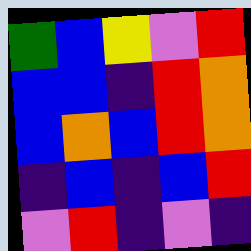[["green", "blue", "yellow", "violet", "red"], ["blue", "blue", "indigo", "red", "orange"], ["blue", "orange", "blue", "red", "orange"], ["indigo", "blue", "indigo", "blue", "red"], ["violet", "red", "indigo", "violet", "indigo"]]